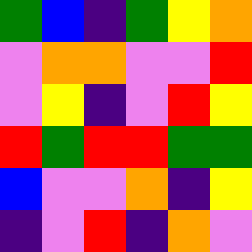[["green", "blue", "indigo", "green", "yellow", "orange"], ["violet", "orange", "orange", "violet", "violet", "red"], ["violet", "yellow", "indigo", "violet", "red", "yellow"], ["red", "green", "red", "red", "green", "green"], ["blue", "violet", "violet", "orange", "indigo", "yellow"], ["indigo", "violet", "red", "indigo", "orange", "violet"]]